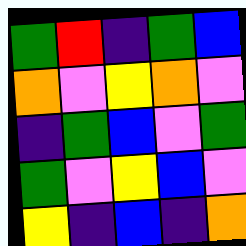[["green", "red", "indigo", "green", "blue"], ["orange", "violet", "yellow", "orange", "violet"], ["indigo", "green", "blue", "violet", "green"], ["green", "violet", "yellow", "blue", "violet"], ["yellow", "indigo", "blue", "indigo", "orange"]]